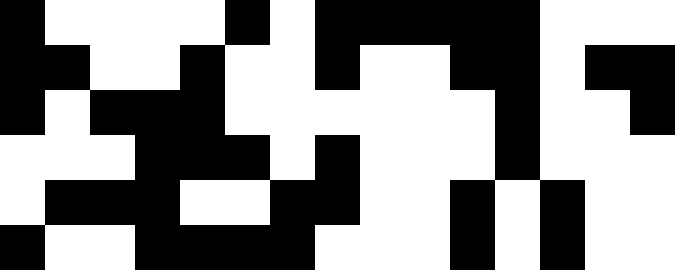[["black", "white", "white", "white", "white", "black", "white", "black", "black", "black", "black", "black", "white", "white", "white"], ["black", "black", "white", "white", "black", "white", "white", "black", "white", "white", "black", "black", "white", "black", "black"], ["black", "white", "black", "black", "black", "white", "white", "white", "white", "white", "white", "black", "white", "white", "black"], ["white", "white", "white", "black", "black", "black", "white", "black", "white", "white", "white", "black", "white", "white", "white"], ["white", "black", "black", "black", "white", "white", "black", "black", "white", "white", "black", "white", "black", "white", "white"], ["black", "white", "white", "black", "black", "black", "black", "white", "white", "white", "black", "white", "black", "white", "white"]]